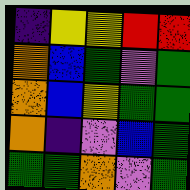[["indigo", "yellow", "yellow", "red", "red"], ["orange", "blue", "green", "violet", "green"], ["orange", "blue", "yellow", "green", "green"], ["orange", "indigo", "violet", "blue", "green"], ["green", "green", "orange", "violet", "green"]]